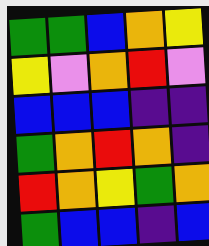[["green", "green", "blue", "orange", "yellow"], ["yellow", "violet", "orange", "red", "violet"], ["blue", "blue", "blue", "indigo", "indigo"], ["green", "orange", "red", "orange", "indigo"], ["red", "orange", "yellow", "green", "orange"], ["green", "blue", "blue", "indigo", "blue"]]